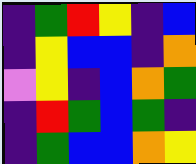[["indigo", "green", "red", "yellow", "indigo", "blue"], ["indigo", "yellow", "blue", "blue", "indigo", "orange"], ["violet", "yellow", "indigo", "blue", "orange", "green"], ["indigo", "red", "green", "blue", "green", "indigo"], ["indigo", "green", "blue", "blue", "orange", "yellow"]]